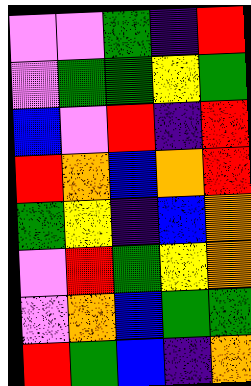[["violet", "violet", "green", "indigo", "red"], ["violet", "green", "green", "yellow", "green"], ["blue", "violet", "red", "indigo", "red"], ["red", "orange", "blue", "orange", "red"], ["green", "yellow", "indigo", "blue", "orange"], ["violet", "red", "green", "yellow", "orange"], ["violet", "orange", "blue", "green", "green"], ["red", "green", "blue", "indigo", "orange"]]